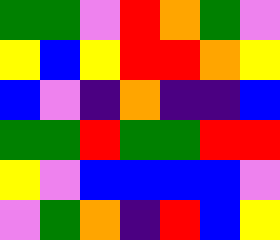[["green", "green", "violet", "red", "orange", "green", "violet"], ["yellow", "blue", "yellow", "red", "red", "orange", "yellow"], ["blue", "violet", "indigo", "orange", "indigo", "indigo", "blue"], ["green", "green", "red", "green", "green", "red", "red"], ["yellow", "violet", "blue", "blue", "blue", "blue", "violet"], ["violet", "green", "orange", "indigo", "red", "blue", "yellow"]]